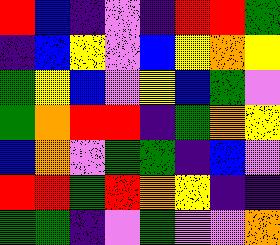[["red", "blue", "indigo", "violet", "indigo", "red", "red", "green"], ["indigo", "blue", "yellow", "violet", "blue", "yellow", "orange", "yellow"], ["green", "yellow", "blue", "violet", "yellow", "blue", "green", "violet"], ["green", "orange", "red", "red", "indigo", "green", "orange", "yellow"], ["blue", "orange", "violet", "green", "green", "indigo", "blue", "violet"], ["red", "red", "green", "red", "orange", "yellow", "indigo", "indigo"], ["green", "green", "indigo", "violet", "green", "violet", "violet", "orange"]]